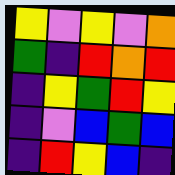[["yellow", "violet", "yellow", "violet", "orange"], ["green", "indigo", "red", "orange", "red"], ["indigo", "yellow", "green", "red", "yellow"], ["indigo", "violet", "blue", "green", "blue"], ["indigo", "red", "yellow", "blue", "indigo"]]